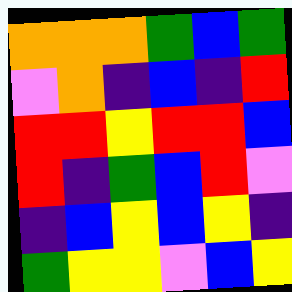[["orange", "orange", "orange", "green", "blue", "green"], ["violet", "orange", "indigo", "blue", "indigo", "red"], ["red", "red", "yellow", "red", "red", "blue"], ["red", "indigo", "green", "blue", "red", "violet"], ["indigo", "blue", "yellow", "blue", "yellow", "indigo"], ["green", "yellow", "yellow", "violet", "blue", "yellow"]]